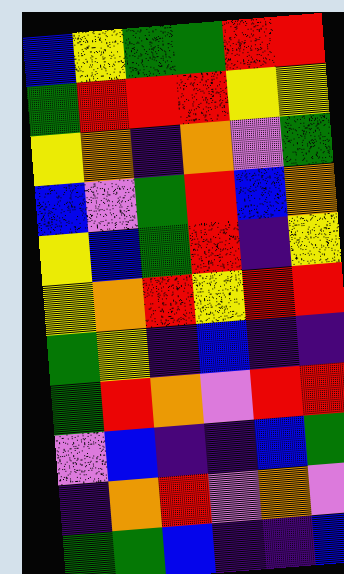[["blue", "yellow", "green", "green", "red", "red"], ["green", "red", "red", "red", "yellow", "yellow"], ["yellow", "orange", "indigo", "orange", "violet", "green"], ["blue", "violet", "green", "red", "blue", "orange"], ["yellow", "blue", "green", "red", "indigo", "yellow"], ["yellow", "orange", "red", "yellow", "red", "red"], ["green", "yellow", "indigo", "blue", "indigo", "indigo"], ["green", "red", "orange", "violet", "red", "red"], ["violet", "blue", "indigo", "indigo", "blue", "green"], ["indigo", "orange", "red", "violet", "orange", "violet"], ["green", "green", "blue", "indigo", "indigo", "blue"]]